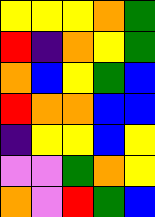[["yellow", "yellow", "yellow", "orange", "green"], ["red", "indigo", "orange", "yellow", "green"], ["orange", "blue", "yellow", "green", "blue"], ["red", "orange", "orange", "blue", "blue"], ["indigo", "yellow", "yellow", "blue", "yellow"], ["violet", "violet", "green", "orange", "yellow"], ["orange", "violet", "red", "green", "blue"]]